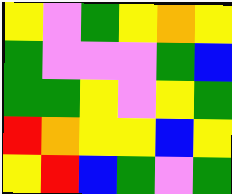[["yellow", "violet", "green", "yellow", "orange", "yellow"], ["green", "violet", "violet", "violet", "green", "blue"], ["green", "green", "yellow", "violet", "yellow", "green"], ["red", "orange", "yellow", "yellow", "blue", "yellow"], ["yellow", "red", "blue", "green", "violet", "green"]]